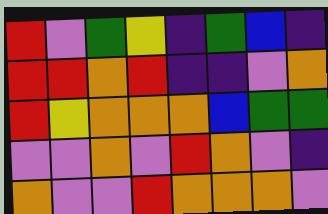[["red", "violet", "green", "yellow", "indigo", "green", "blue", "indigo"], ["red", "red", "orange", "red", "indigo", "indigo", "violet", "orange"], ["red", "yellow", "orange", "orange", "orange", "blue", "green", "green"], ["violet", "violet", "orange", "violet", "red", "orange", "violet", "indigo"], ["orange", "violet", "violet", "red", "orange", "orange", "orange", "violet"]]